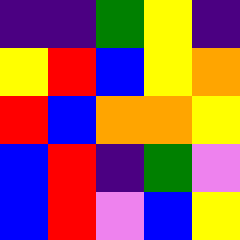[["indigo", "indigo", "green", "yellow", "indigo"], ["yellow", "red", "blue", "yellow", "orange"], ["red", "blue", "orange", "orange", "yellow"], ["blue", "red", "indigo", "green", "violet"], ["blue", "red", "violet", "blue", "yellow"]]